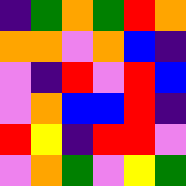[["indigo", "green", "orange", "green", "red", "orange"], ["orange", "orange", "violet", "orange", "blue", "indigo"], ["violet", "indigo", "red", "violet", "red", "blue"], ["violet", "orange", "blue", "blue", "red", "indigo"], ["red", "yellow", "indigo", "red", "red", "violet"], ["violet", "orange", "green", "violet", "yellow", "green"]]